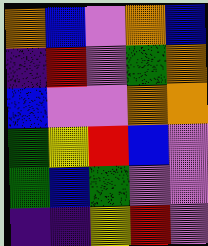[["orange", "blue", "violet", "orange", "blue"], ["indigo", "red", "violet", "green", "orange"], ["blue", "violet", "violet", "orange", "orange"], ["green", "yellow", "red", "blue", "violet"], ["green", "blue", "green", "violet", "violet"], ["indigo", "indigo", "yellow", "red", "violet"]]